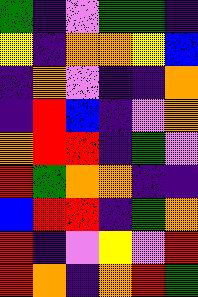[["green", "indigo", "violet", "green", "green", "indigo"], ["yellow", "indigo", "orange", "orange", "yellow", "blue"], ["indigo", "orange", "violet", "indigo", "indigo", "orange"], ["indigo", "red", "blue", "indigo", "violet", "orange"], ["orange", "red", "red", "indigo", "green", "violet"], ["red", "green", "orange", "orange", "indigo", "indigo"], ["blue", "red", "red", "indigo", "green", "orange"], ["red", "indigo", "violet", "yellow", "violet", "red"], ["red", "orange", "indigo", "orange", "red", "green"]]